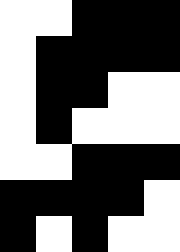[["white", "white", "black", "black", "black"], ["white", "black", "black", "black", "black"], ["white", "black", "black", "white", "white"], ["white", "black", "white", "white", "white"], ["white", "white", "black", "black", "black"], ["black", "black", "black", "black", "white"], ["black", "white", "black", "white", "white"]]